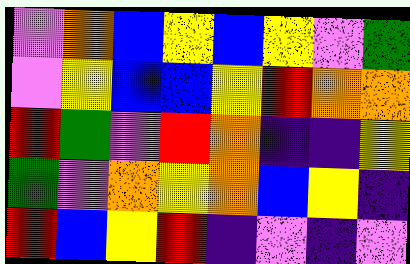[["violet", "orange", "blue", "yellow", "blue", "yellow", "violet", "green"], ["violet", "yellow", "blue", "blue", "yellow", "red", "orange", "orange"], ["red", "green", "violet", "red", "orange", "indigo", "indigo", "yellow"], ["green", "violet", "orange", "yellow", "orange", "blue", "yellow", "indigo"], ["red", "blue", "yellow", "red", "indigo", "violet", "indigo", "violet"]]